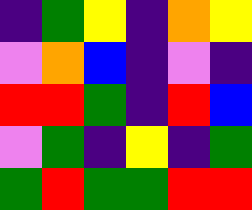[["indigo", "green", "yellow", "indigo", "orange", "yellow"], ["violet", "orange", "blue", "indigo", "violet", "indigo"], ["red", "red", "green", "indigo", "red", "blue"], ["violet", "green", "indigo", "yellow", "indigo", "green"], ["green", "red", "green", "green", "red", "red"]]